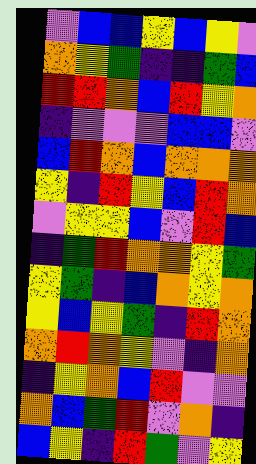[["violet", "blue", "blue", "yellow", "blue", "yellow", "violet"], ["orange", "yellow", "green", "indigo", "indigo", "green", "blue"], ["red", "red", "orange", "blue", "red", "yellow", "orange"], ["indigo", "violet", "violet", "violet", "blue", "blue", "violet"], ["blue", "red", "orange", "blue", "orange", "orange", "orange"], ["yellow", "indigo", "red", "yellow", "blue", "red", "orange"], ["violet", "yellow", "yellow", "blue", "violet", "red", "blue"], ["indigo", "green", "red", "orange", "orange", "yellow", "green"], ["yellow", "green", "indigo", "blue", "orange", "yellow", "orange"], ["yellow", "blue", "yellow", "green", "indigo", "red", "orange"], ["orange", "red", "orange", "yellow", "violet", "indigo", "orange"], ["indigo", "yellow", "orange", "blue", "red", "violet", "violet"], ["orange", "blue", "green", "red", "violet", "orange", "indigo"], ["blue", "yellow", "indigo", "red", "green", "violet", "yellow"]]